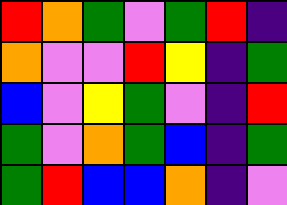[["red", "orange", "green", "violet", "green", "red", "indigo"], ["orange", "violet", "violet", "red", "yellow", "indigo", "green"], ["blue", "violet", "yellow", "green", "violet", "indigo", "red"], ["green", "violet", "orange", "green", "blue", "indigo", "green"], ["green", "red", "blue", "blue", "orange", "indigo", "violet"]]